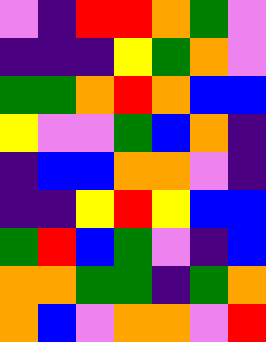[["violet", "indigo", "red", "red", "orange", "green", "violet"], ["indigo", "indigo", "indigo", "yellow", "green", "orange", "violet"], ["green", "green", "orange", "red", "orange", "blue", "blue"], ["yellow", "violet", "violet", "green", "blue", "orange", "indigo"], ["indigo", "blue", "blue", "orange", "orange", "violet", "indigo"], ["indigo", "indigo", "yellow", "red", "yellow", "blue", "blue"], ["green", "red", "blue", "green", "violet", "indigo", "blue"], ["orange", "orange", "green", "green", "indigo", "green", "orange"], ["orange", "blue", "violet", "orange", "orange", "violet", "red"]]